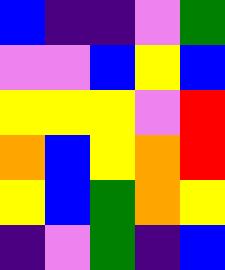[["blue", "indigo", "indigo", "violet", "green"], ["violet", "violet", "blue", "yellow", "blue"], ["yellow", "yellow", "yellow", "violet", "red"], ["orange", "blue", "yellow", "orange", "red"], ["yellow", "blue", "green", "orange", "yellow"], ["indigo", "violet", "green", "indigo", "blue"]]